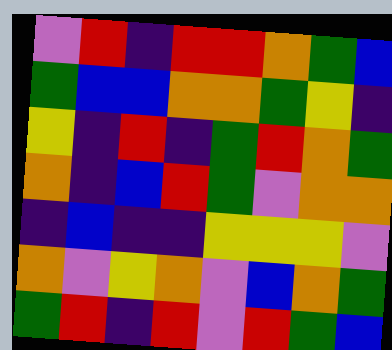[["violet", "red", "indigo", "red", "red", "orange", "green", "blue"], ["green", "blue", "blue", "orange", "orange", "green", "yellow", "indigo"], ["yellow", "indigo", "red", "indigo", "green", "red", "orange", "green"], ["orange", "indigo", "blue", "red", "green", "violet", "orange", "orange"], ["indigo", "blue", "indigo", "indigo", "yellow", "yellow", "yellow", "violet"], ["orange", "violet", "yellow", "orange", "violet", "blue", "orange", "green"], ["green", "red", "indigo", "red", "violet", "red", "green", "blue"]]